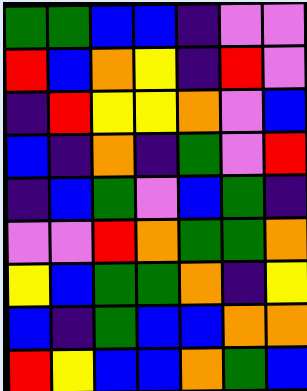[["green", "green", "blue", "blue", "indigo", "violet", "violet"], ["red", "blue", "orange", "yellow", "indigo", "red", "violet"], ["indigo", "red", "yellow", "yellow", "orange", "violet", "blue"], ["blue", "indigo", "orange", "indigo", "green", "violet", "red"], ["indigo", "blue", "green", "violet", "blue", "green", "indigo"], ["violet", "violet", "red", "orange", "green", "green", "orange"], ["yellow", "blue", "green", "green", "orange", "indigo", "yellow"], ["blue", "indigo", "green", "blue", "blue", "orange", "orange"], ["red", "yellow", "blue", "blue", "orange", "green", "blue"]]